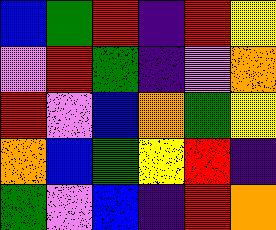[["blue", "green", "red", "indigo", "red", "yellow"], ["violet", "red", "green", "indigo", "violet", "orange"], ["red", "violet", "blue", "orange", "green", "yellow"], ["orange", "blue", "green", "yellow", "red", "indigo"], ["green", "violet", "blue", "indigo", "red", "orange"]]